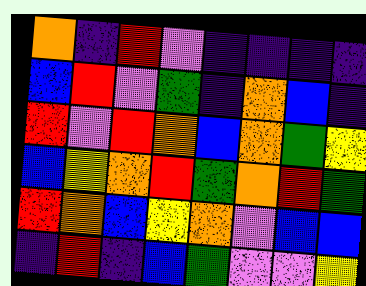[["orange", "indigo", "red", "violet", "indigo", "indigo", "indigo", "indigo"], ["blue", "red", "violet", "green", "indigo", "orange", "blue", "indigo"], ["red", "violet", "red", "orange", "blue", "orange", "green", "yellow"], ["blue", "yellow", "orange", "red", "green", "orange", "red", "green"], ["red", "orange", "blue", "yellow", "orange", "violet", "blue", "blue"], ["indigo", "red", "indigo", "blue", "green", "violet", "violet", "yellow"]]